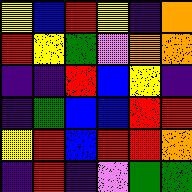[["yellow", "blue", "red", "yellow", "indigo", "orange"], ["red", "yellow", "green", "violet", "orange", "orange"], ["indigo", "indigo", "red", "blue", "yellow", "indigo"], ["indigo", "green", "blue", "blue", "red", "red"], ["yellow", "red", "blue", "red", "red", "orange"], ["indigo", "red", "indigo", "violet", "green", "green"]]